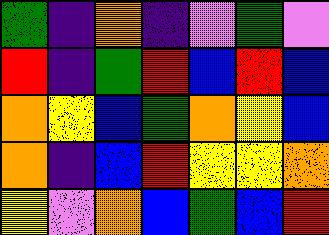[["green", "indigo", "orange", "indigo", "violet", "green", "violet"], ["red", "indigo", "green", "red", "blue", "red", "blue"], ["orange", "yellow", "blue", "green", "orange", "yellow", "blue"], ["orange", "indigo", "blue", "red", "yellow", "yellow", "orange"], ["yellow", "violet", "orange", "blue", "green", "blue", "red"]]